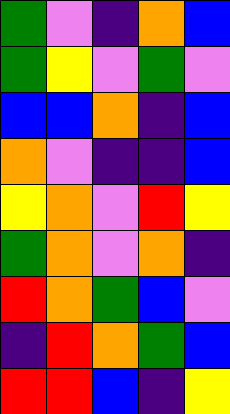[["green", "violet", "indigo", "orange", "blue"], ["green", "yellow", "violet", "green", "violet"], ["blue", "blue", "orange", "indigo", "blue"], ["orange", "violet", "indigo", "indigo", "blue"], ["yellow", "orange", "violet", "red", "yellow"], ["green", "orange", "violet", "orange", "indigo"], ["red", "orange", "green", "blue", "violet"], ["indigo", "red", "orange", "green", "blue"], ["red", "red", "blue", "indigo", "yellow"]]